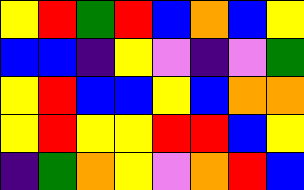[["yellow", "red", "green", "red", "blue", "orange", "blue", "yellow"], ["blue", "blue", "indigo", "yellow", "violet", "indigo", "violet", "green"], ["yellow", "red", "blue", "blue", "yellow", "blue", "orange", "orange"], ["yellow", "red", "yellow", "yellow", "red", "red", "blue", "yellow"], ["indigo", "green", "orange", "yellow", "violet", "orange", "red", "blue"]]